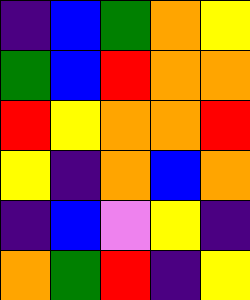[["indigo", "blue", "green", "orange", "yellow"], ["green", "blue", "red", "orange", "orange"], ["red", "yellow", "orange", "orange", "red"], ["yellow", "indigo", "orange", "blue", "orange"], ["indigo", "blue", "violet", "yellow", "indigo"], ["orange", "green", "red", "indigo", "yellow"]]